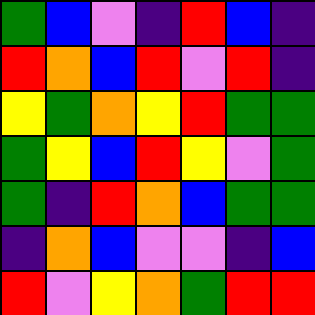[["green", "blue", "violet", "indigo", "red", "blue", "indigo"], ["red", "orange", "blue", "red", "violet", "red", "indigo"], ["yellow", "green", "orange", "yellow", "red", "green", "green"], ["green", "yellow", "blue", "red", "yellow", "violet", "green"], ["green", "indigo", "red", "orange", "blue", "green", "green"], ["indigo", "orange", "blue", "violet", "violet", "indigo", "blue"], ["red", "violet", "yellow", "orange", "green", "red", "red"]]